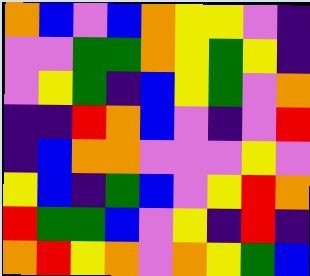[["orange", "blue", "violet", "blue", "orange", "yellow", "yellow", "violet", "indigo"], ["violet", "violet", "green", "green", "orange", "yellow", "green", "yellow", "indigo"], ["violet", "yellow", "green", "indigo", "blue", "yellow", "green", "violet", "orange"], ["indigo", "indigo", "red", "orange", "blue", "violet", "indigo", "violet", "red"], ["indigo", "blue", "orange", "orange", "violet", "violet", "violet", "yellow", "violet"], ["yellow", "blue", "indigo", "green", "blue", "violet", "yellow", "red", "orange"], ["red", "green", "green", "blue", "violet", "yellow", "indigo", "red", "indigo"], ["orange", "red", "yellow", "orange", "violet", "orange", "yellow", "green", "blue"]]